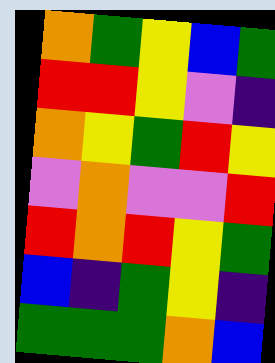[["orange", "green", "yellow", "blue", "green"], ["red", "red", "yellow", "violet", "indigo"], ["orange", "yellow", "green", "red", "yellow"], ["violet", "orange", "violet", "violet", "red"], ["red", "orange", "red", "yellow", "green"], ["blue", "indigo", "green", "yellow", "indigo"], ["green", "green", "green", "orange", "blue"]]